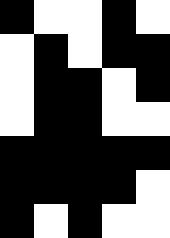[["black", "white", "white", "black", "white"], ["white", "black", "white", "black", "black"], ["white", "black", "black", "white", "black"], ["white", "black", "black", "white", "white"], ["black", "black", "black", "black", "black"], ["black", "black", "black", "black", "white"], ["black", "white", "black", "white", "white"]]